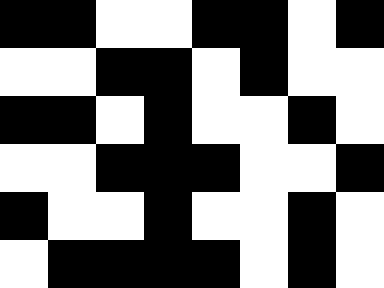[["black", "black", "white", "white", "black", "black", "white", "black"], ["white", "white", "black", "black", "white", "black", "white", "white"], ["black", "black", "white", "black", "white", "white", "black", "white"], ["white", "white", "black", "black", "black", "white", "white", "black"], ["black", "white", "white", "black", "white", "white", "black", "white"], ["white", "black", "black", "black", "black", "white", "black", "white"]]